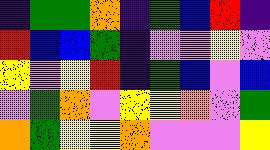[["indigo", "green", "green", "orange", "indigo", "green", "blue", "red", "indigo"], ["red", "blue", "blue", "green", "indigo", "violet", "violet", "yellow", "violet"], ["yellow", "violet", "yellow", "red", "indigo", "green", "blue", "violet", "blue"], ["violet", "green", "orange", "violet", "yellow", "yellow", "orange", "violet", "green"], ["orange", "green", "yellow", "yellow", "orange", "violet", "violet", "violet", "yellow"]]